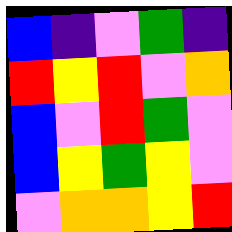[["blue", "indigo", "violet", "green", "indigo"], ["red", "yellow", "red", "violet", "orange"], ["blue", "violet", "red", "green", "violet"], ["blue", "yellow", "green", "yellow", "violet"], ["violet", "orange", "orange", "yellow", "red"]]